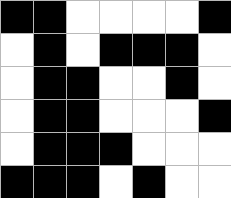[["black", "black", "white", "white", "white", "white", "black"], ["white", "black", "white", "black", "black", "black", "white"], ["white", "black", "black", "white", "white", "black", "white"], ["white", "black", "black", "white", "white", "white", "black"], ["white", "black", "black", "black", "white", "white", "white"], ["black", "black", "black", "white", "black", "white", "white"]]